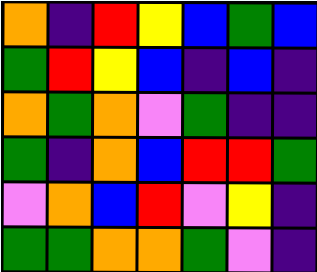[["orange", "indigo", "red", "yellow", "blue", "green", "blue"], ["green", "red", "yellow", "blue", "indigo", "blue", "indigo"], ["orange", "green", "orange", "violet", "green", "indigo", "indigo"], ["green", "indigo", "orange", "blue", "red", "red", "green"], ["violet", "orange", "blue", "red", "violet", "yellow", "indigo"], ["green", "green", "orange", "orange", "green", "violet", "indigo"]]